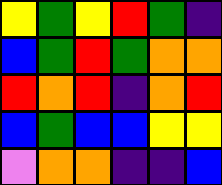[["yellow", "green", "yellow", "red", "green", "indigo"], ["blue", "green", "red", "green", "orange", "orange"], ["red", "orange", "red", "indigo", "orange", "red"], ["blue", "green", "blue", "blue", "yellow", "yellow"], ["violet", "orange", "orange", "indigo", "indigo", "blue"]]